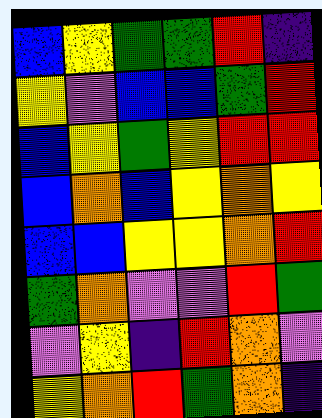[["blue", "yellow", "green", "green", "red", "indigo"], ["yellow", "violet", "blue", "blue", "green", "red"], ["blue", "yellow", "green", "yellow", "red", "red"], ["blue", "orange", "blue", "yellow", "orange", "yellow"], ["blue", "blue", "yellow", "yellow", "orange", "red"], ["green", "orange", "violet", "violet", "red", "green"], ["violet", "yellow", "indigo", "red", "orange", "violet"], ["yellow", "orange", "red", "green", "orange", "indigo"]]